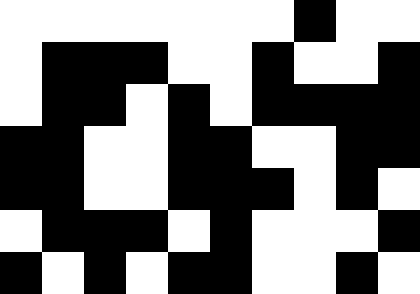[["white", "white", "white", "white", "white", "white", "white", "black", "white", "white"], ["white", "black", "black", "black", "white", "white", "black", "white", "white", "black"], ["white", "black", "black", "white", "black", "white", "black", "black", "black", "black"], ["black", "black", "white", "white", "black", "black", "white", "white", "black", "black"], ["black", "black", "white", "white", "black", "black", "black", "white", "black", "white"], ["white", "black", "black", "black", "white", "black", "white", "white", "white", "black"], ["black", "white", "black", "white", "black", "black", "white", "white", "black", "white"]]